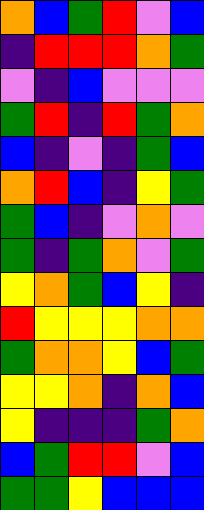[["orange", "blue", "green", "red", "violet", "blue"], ["indigo", "red", "red", "red", "orange", "green"], ["violet", "indigo", "blue", "violet", "violet", "violet"], ["green", "red", "indigo", "red", "green", "orange"], ["blue", "indigo", "violet", "indigo", "green", "blue"], ["orange", "red", "blue", "indigo", "yellow", "green"], ["green", "blue", "indigo", "violet", "orange", "violet"], ["green", "indigo", "green", "orange", "violet", "green"], ["yellow", "orange", "green", "blue", "yellow", "indigo"], ["red", "yellow", "yellow", "yellow", "orange", "orange"], ["green", "orange", "orange", "yellow", "blue", "green"], ["yellow", "yellow", "orange", "indigo", "orange", "blue"], ["yellow", "indigo", "indigo", "indigo", "green", "orange"], ["blue", "green", "red", "red", "violet", "blue"], ["green", "green", "yellow", "blue", "blue", "blue"]]